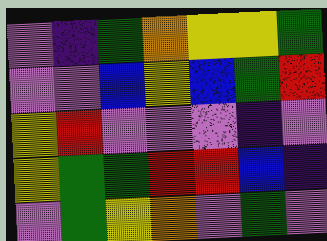[["violet", "indigo", "green", "orange", "yellow", "yellow", "green"], ["violet", "violet", "blue", "yellow", "blue", "green", "red"], ["yellow", "red", "violet", "violet", "violet", "indigo", "violet"], ["yellow", "green", "green", "red", "red", "blue", "indigo"], ["violet", "green", "yellow", "orange", "violet", "green", "violet"]]